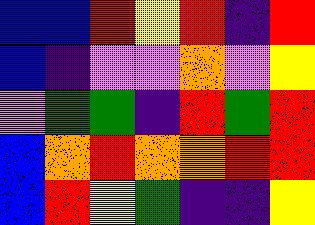[["blue", "blue", "red", "yellow", "red", "indigo", "red"], ["blue", "indigo", "violet", "violet", "orange", "violet", "yellow"], ["violet", "green", "green", "indigo", "red", "green", "red"], ["blue", "orange", "red", "orange", "orange", "red", "red"], ["blue", "red", "yellow", "green", "indigo", "indigo", "yellow"]]